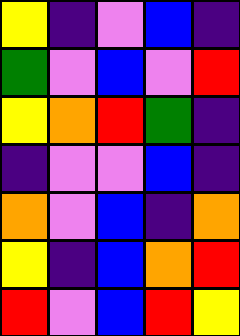[["yellow", "indigo", "violet", "blue", "indigo"], ["green", "violet", "blue", "violet", "red"], ["yellow", "orange", "red", "green", "indigo"], ["indigo", "violet", "violet", "blue", "indigo"], ["orange", "violet", "blue", "indigo", "orange"], ["yellow", "indigo", "blue", "orange", "red"], ["red", "violet", "blue", "red", "yellow"]]